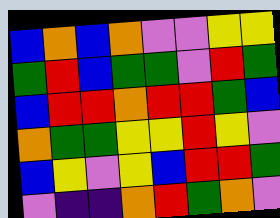[["blue", "orange", "blue", "orange", "violet", "violet", "yellow", "yellow"], ["green", "red", "blue", "green", "green", "violet", "red", "green"], ["blue", "red", "red", "orange", "red", "red", "green", "blue"], ["orange", "green", "green", "yellow", "yellow", "red", "yellow", "violet"], ["blue", "yellow", "violet", "yellow", "blue", "red", "red", "green"], ["violet", "indigo", "indigo", "orange", "red", "green", "orange", "violet"]]